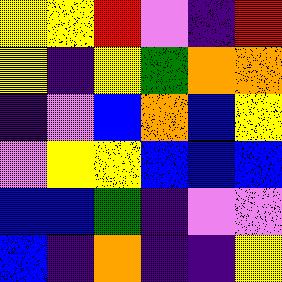[["yellow", "yellow", "red", "violet", "indigo", "red"], ["yellow", "indigo", "yellow", "green", "orange", "orange"], ["indigo", "violet", "blue", "orange", "blue", "yellow"], ["violet", "yellow", "yellow", "blue", "blue", "blue"], ["blue", "blue", "green", "indigo", "violet", "violet"], ["blue", "indigo", "orange", "indigo", "indigo", "yellow"]]